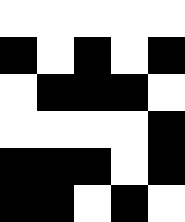[["white", "white", "white", "white", "white"], ["black", "white", "black", "white", "black"], ["white", "black", "black", "black", "white"], ["white", "white", "white", "white", "black"], ["black", "black", "black", "white", "black"], ["black", "black", "white", "black", "white"]]